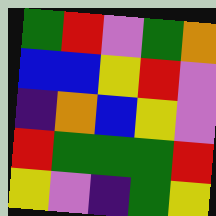[["green", "red", "violet", "green", "orange"], ["blue", "blue", "yellow", "red", "violet"], ["indigo", "orange", "blue", "yellow", "violet"], ["red", "green", "green", "green", "red"], ["yellow", "violet", "indigo", "green", "yellow"]]